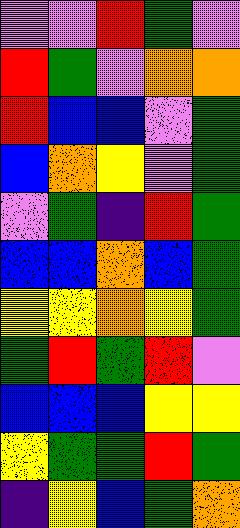[["violet", "violet", "red", "green", "violet"], ["red", "green", "violet", "orange", "orange"], ["red", "blue", "blue", "violet", "green"], ["blue", "orange", "yellow", "violet", "green"], ["violet", "green", "indigo", "red", "green"], ["blue", "blue", "orange", "blue", "green"], ["yellow", "yellow", "orange", "yellow", "green"], ["green", "red", "green", "red", "violet"], ["blue", "blue", "blue", "yellow", "yellow"], ["yellow", "green", "green", "red", "green"], ["indigo", "yellow", "blue", "green", "orange"]]